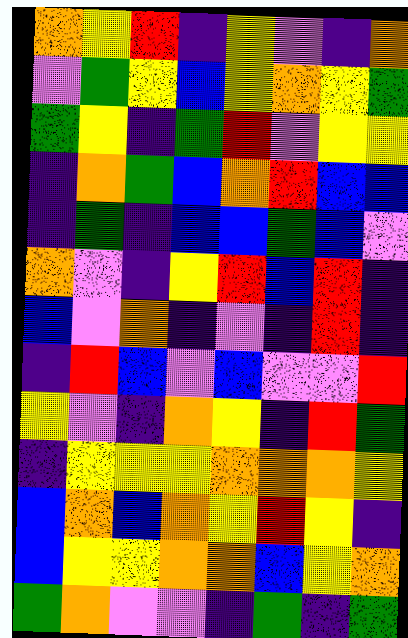[["orange", "yellow", "red", "indigo", "yellow", "violet", "indigo", "orange"], ["violet", "green", "yellow", "blue", "yellow", "orange", "yellow", "green"], ["green", "yellow", "indigo", "green", "red", "violet", "yellow", "yellow"], ["indigo", "orange", "green", "blue", "orange", "red", "blue", "blue"], ["indigo", "green", "indigo", "blue", "blue", "green", "blue", "violet"], ["orange", "violet", "indigo", "yellow", "red", "blue", "red", "indigo"], ["blue", "violet", "orange", "indigo", "violet", "indigo", "red", "indigo"], ["indigo", "red", "blue", "violet", "blue", "violet", "violet", "red"], ["yellow", "violet", "indigo", "orange", "yellow", "indigo", "red", "green"], ["indigo", "yellow", "yellow", "yellow", "orange", "orange", "orange", "yellow"], ["blue", "orange", "blue", "orange", "yellow", "red", "yellow", "indigo"], ["blue", "yellow", "yellow", "orange", "orange", "blue", "yellow", "orange"], ["green", "orange", "violet", "violet", "indigo", "green", "indigo", "green"]]